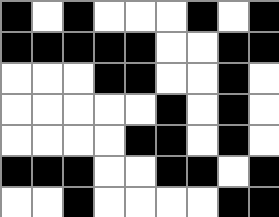[["black", "white", "black", "white", "white", "white", "black", "white", "black"], ["black", "black", "black", "black", "black", "white", "white", "black", "black"], ["white", "white", "white", "black", "black", "white", "white", "black", "white"], ["white", "white", "white", "white", "white", "black", "white", "black", "white"], ["white", "white", "white", "white", "black", "black", "white", "black", "white"], ["black", "black", "black", "white", "white", "black", "black", "white", "black"], ["white", "white", "black", "white", "white", "white", "white", "black", "black"]]